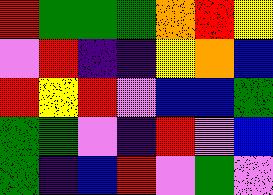[["red", "green", "green", "green", "orange", "red", "yellow"], ["violet", "red", "indigo", "indigo", "yellow", "orange", "blue"], ["red", "yellow", "red", "violet", "blue", "blue", "green"], ["green", "green", "violet", "indigo", "red", "violet", "blue"], ["green", "indigo", "blue", "red", "violet", "green", "violet"]]